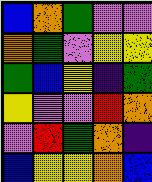[["blue", "orange", "green", "violet", "violet"], ["orange", "green", "violet", "yellow", "yellow"], ["green", "blue", "yellow", "indigo", "green"], ["yellow", "violet", "violet", "red", "orange"], ["violet", "red", "green", "orange", "indigo"], ["blue", "yellow", "yellow", "orange", "blue"]]